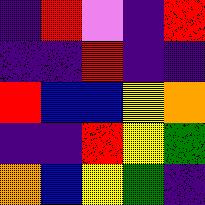[["indigo", "red", "violet", "indigo", "red"], ["indigo", "indigo", "red", "indigo", "indigo"], ["red", "blue", "blue", "yellow", "orange"], ["indigo", "indigo", "red", "yellow", "green"], ["orange", "blue", "yellow", "green", "indigo"]]